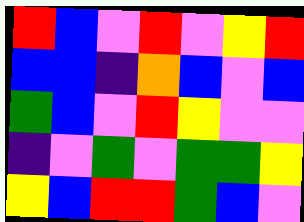[["red", "blue", "violet", "red", "violet", "yellow", "red"], ["blue", "blue", "indigo", "orange", "blue", "violet", "blue"], ["green", "blue", "violet", "red", "yellow", "violet", "violet"], ["indigo", "violet", "green", "violet", "green", "green", "yellow"], ["yellow", "blue", "red", "red", "green", "blue", "violet"]]